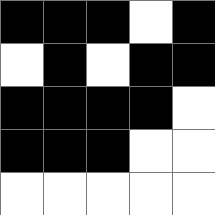[["black", "black", "black", "white", "black"], ["white", "black", "white", "black", "black"], ["black", "black", "black", "black", "white"], ["black", "black", "black", "white", "white"], ["white", "white", "white", "white", "white"]]